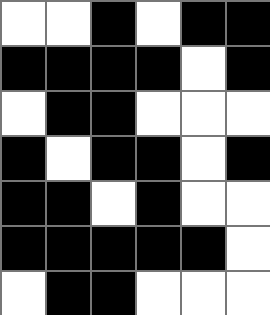[["white", "white", "black", "white", "black", "black"], ["black", "black", "black", "black", "white", "black"], ["white", "black", "black", "white", "white", "white"], ["black", "white", "black", "black", "white", "black"], ["black", "black", "white", "black", "white", "white"], ["black", "black", "black", "black", "black", "white"], ["white", "black", "black", "white", "white", "white"]]